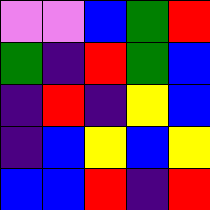[["violet", "violet", "blue", "green", "red"], ["green", "indigo", "red", "green", "blue"], ["indigo", "red", "indigo", "yellow", "blue"], ["indigo", "blue", "yellow", "blue", "yellow"], ["blue", "blue", "red", "indigo", "red"]]